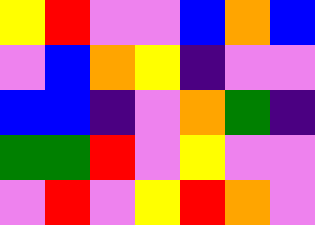[["yellow", "red", "violet", "violet", "blue", "orange", "blue"], ["violet", "blue", "orange", "yellow", "indigo", "violet", "violet"], ["blue", "blue", "indigo", "violet", "orange", "green", "indigo"], ["green", "green", "red", "violet", "yellow", "violet", "violet"], ["violet", "red", "violet", "yellow", "red", "orange", "violet"]]